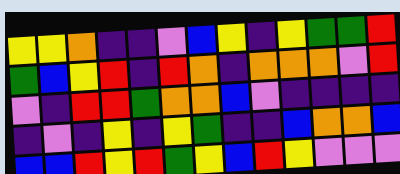[["yellow", "yellow", "orange", "indigo", "indigo", "violet", "blue", "yellow", "indigo", "yellow", "green", "green", "red"], ["green", "blue", "yellow", "red", "indigo", "red", "orange", "indigo", "orange", "orange", "orange", "violet", "red"], ["violet", "indigo", "red", "red", "green", "orange", "orange", "blue", "violet", "indigo", "indigo", "indigo", "indigo"], ["indigo", "violet", "indigo", "yellow", "indigo", "yellow", "green", "indigo", "indigo", "blue", "orange", "orange", "blue"], ["blue", "blue", "red", "yellow", "red", "green", "yellow", "blue", "red", "yellow", "violet", "violet", "violet"]]